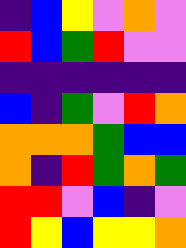[["indigo", "blue", "yellow", "violet", "orange", "violet"], ["red", "blue", "green", "red", "violet", "violet"], ["indigo", "indigo", "indigo", "indigo", "indigo", "indigo"], ["blue", "indigo", "green", "violet", "red", "orange"], ["orange", "orange", "orange", "green", "blue", "blue"], ["orange", "indigo", "red", "green", "orange", "green"], ["red", "red", "violet", "blue", "indigo", "violet"], ["red", "yellow", "blue", "yellow", "yellow", "orange"]]